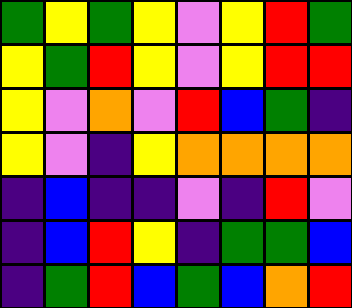[["green", "yellow", "green", "yellow", "violet", "yellow", "red", "green"], ["yellow", "green", "red", "yellow", "violet", "yellow", "red", "red"], ["yellow", "violet", "orange", "violet", "red", "blue", "green", "indigo"], ["yellow", "violet", "indigo", "yellow", "orange", "orange", "orange", "orange"], ["indigo", "blue", "indigo", "indigo", "violet", "indigo", "red", "violet"], ["indigo", "blue", "red", "yellow", "indigo", "green", "green", "blue"], ["indigo", "green", "red", "blue", "green", "blue", "orange", "red"]]